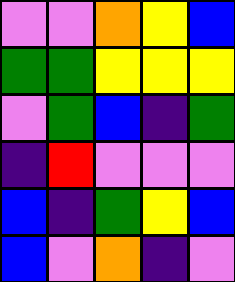[["violet", "violet", "orange", "yellow", "blue"], ["green", "green", "yellow", "yellow", "yellow"], ["violet", "green", "blue", "indigo", "green"], ["indigo", "red", "violet", "violet", "violet"], ["blue", "indigo", "green", "yellow", "blue"], ["blue", "violet", "orange", "indigo", "violet"]]